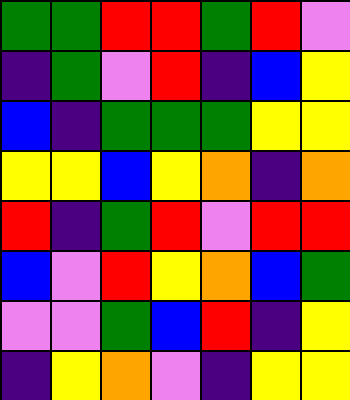[["green", "green", "red", "red", "green", "red", "violet"], ["indigo", "green", "violet", "red", "indigo", "blue", "yellow"], ["blue", "indigo", "green", "green", "green", "yellow", "yellow"], ["yellow", "yellow", "blue", "yellow", "orange", "indigo", "orange"], ["red", "indigo", "green", "red", "violet", "red", "red"], ["blue", "violet", "red", "yellow", "orange", "blue", "green"], ["violet", "violet", "green", "blue", "red", "indigo", "yellow"], ["indigo", "yellow", "orange", "violet", "indigo", "yellow", "yellow"]]